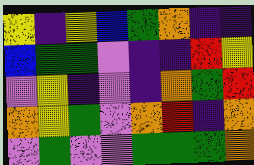[["yellow", "indigo", "yellow", "blue", "green", "orange", "indigo", "indigo"], ["blue", "green", "green", "violet", "indigo", "indigo", "red", "yellow"], ["violet", "yellow", "indigo", "violet", "indigo", "orange", "green", "red"], ["orange", "yellow", "green", "violet", "orange", "red", "indigo", "orange"], ["violet", "green", "violet", "violet", "green", "green", "green", "orange"]]